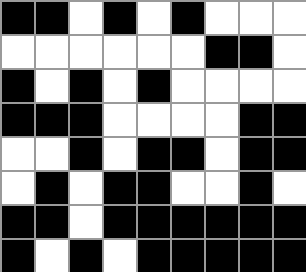[["black", "black", "white", "black", "white", "black", "white", "white", "white"], ["white", "white", "white", "white", "white", "white", "black", "black", "white"], ["black", "white", "black", "white", "black", "white", "white", "white", "white"], ["black", "black", "black", "white", "white", "white", "white", "black", "black"], ["white", "white", "black", "white", "black", "black", "white", "black", "black"], ["white", "black", "white", "black", "black", "white", "white", "black", "white"], ["black", "black", "white", "black", "black", "black", "black", "black", "black"], ["black", "white", "black", "white", "black", "black", "black", "black", "black"]]